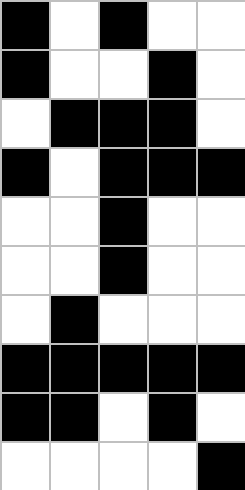[["black", "white", "black", "white", "white"], ["black", "white", "white", "black", "white"], ["white", "black", "black", "black", "white"], ["black", "white", "black", "black", "black"], ["white", "white", "black", "white", "white"], ["white", "white", "black", "white", "white"], ["white", "black", "white", "white", "white"], ["black", "black", "black", "black", "black"], ["black", "black", "white", "black", "white"], ["white", "white", "white", "white", "black"]]